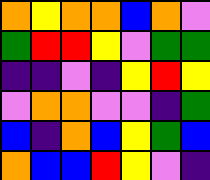[["orange", "yellow", "orange", "orange", "blue", "orange", "violet"], ["green", "red", "red", "yellow", "violet", "green", "green"], ["indigo", "indigo", "violet", "indigo", "yellow", "red", "yellow"], ["violet", "orange", "orange", "violet", "violet", "indigo", "green"], ["blue", "indigo", "orange", "blue", "yellow", "green", "blue"], ["orange", "blue", "blue", "red", "yellow", "violet", "indigo"]]